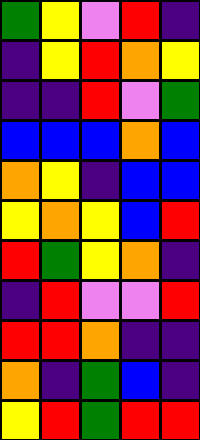[["green", "yellow", "violet", "red", "indigo"], ["indigo", "yellow", "red", "orange", "yellow"], ["indigo", "indigo", "red", "violet", "green"], ["blue", "blue", "blue", "orange", "blue"], ["orange", "yellow", "indigo", "blue", "blue"], ["yellow", "orange", "yellow", "blue", "red"], ["red", "green", "yellow", "orange", "indigo"], ["indigo", "red", "violet", "violet", "red"], ["red", "red", "orange", "indigo", "indigo"], ["orange", "indigo", "green", "blue", "indigo"], ["yellow", "red", "green", "red", "red"]]